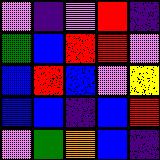[["violet", "indigo", "violet", "red", "indigo"], ["green", "blue", "red", "red", "violet"], ["blue", "red", "blue", "violet", "yellow"], ["blue", "blue", "indigo", "blue", "red"], ["violet", "green", "orange", "blue", "indigo"]]